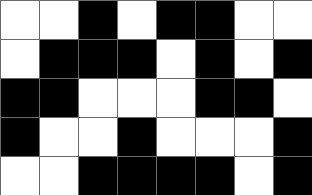[["white", "white", "black", "white", "black", "black", "white", "white"], ["white", "black", "black", "black", "white", "black", "white", "black"], ["black", "black", "white", "white", "white", "black", "black", "white"], ["black", "white", "white", "black", "white", "white", "white", "black"], ["white", "white", "black", "black", "black", "black", "white", "black"]]